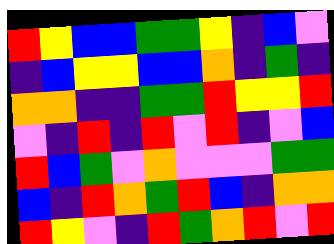[["red", "yellow", "blue", "blue", "green", "green", "yellow", "indigo", "blue", "violet"], ["indigo", "blue", "yellow", "yellow", "blue", "blue", "orange", "indigo", "green", "indigo"], ["orange", "orange", "indigo", "indigo", "green", "green", "red", "yellow", "yellow", "red"], ["violet", "indigo", "red", "indigo", "red", "violet", "red", "indigo", "violet", "blue"], ["red", "blue", "green", "violet", "orange", "violet", "violet", "violet", "green", "green"], ["blue", "indigo", "red", "orange", "green", "red", "blue", "indigo", "orange", "orange"], ["red", "yellow", "violet", "indigo", "red", "green", "orange", "red", "violet", "red"]]